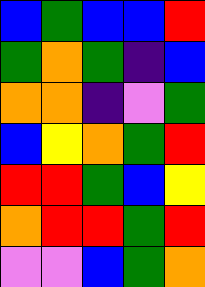[["blue", "green", "blue", "blue", "red"], ["green", "orange", "green", "indigo", "blue"], ["orange", "orange", "indigo", "violet", "green"], ["blue", "yellow", "orange", "green", "red"], ["red", "red", "green", "blue", "yellow"], ["orange", "red", "red", "green", "red"], ["violet", "violet", "blue", "green", "orange"]]